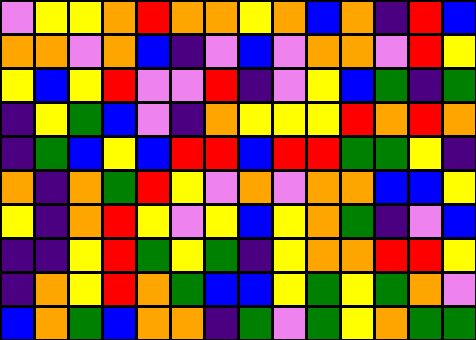[["violet", "yellow", "yellow", "orange", "red", "orange", "orange", "yellow", "orange", "blue", "orange", "indigo", "red", "blue"], ["orange", "orange", "violet", "orange", "blue", "indigo", "violet", "blue", "violet", "orange", "orange", "violet", "red", "yellow"], ["yellow", "blue", "yellow", "red", "violet", "violet", "red", "indigo", "violet", "yellow", "blue", "green", "indigo", "green"], ["indigo", "yellow", "green", "blue", "violet", "indigo", "orange", "yellow", "yellow", "yellow", "red", "orange", "red", "orange"], ["indigo", "green", "blue", "yellow", "blue", "red", "red", "blue", "red", "red", "green", "green", "yellow", "indigo"], ["orange", "indigo", "orange", "green", "red", "yellow", "violet", "orange", "violet", "orange", "orange", "blue", "blue", "yellow"], ["yellow", "indigo", "orange", "red", "yellow", "violet", "yellow", "blue", "yellow", "orange", "green", "indigo", "violet", "blue"], ["indigo", "indigo", "yellow", "red", "green", "yellow", "green", "indigo", "yellow", "orange", "orange", "red", "red", "yellow"], ["indigo", "orange", "yellow", "red", "orange", "green", "blue", "blue", "yellow", "green", "yellow", "green", "orange", "violet"], ["blue", "orange", "green", "blue", "orange", "orange", "indigo", "green", "violet", "green", "yellow", "orange", "green", "green"]]